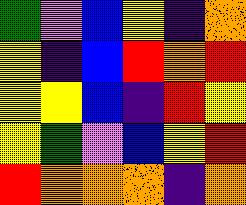[["green", "violet", "blue", "yellow", "indigo", "orange"], ["yellow", "indigo", "blue", "red", "orange", "red"], ["yellow", "yellow", "blue", "indigo", "red", "yellow"], ["yellow", "green", "violet", "blue", "yellow", "red"], ["red", "orange", "orange", "orange", "indigo", "orange"]]